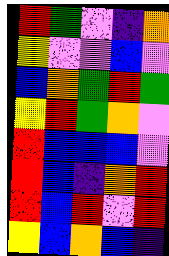[["red", "green", "violet", "indigo", "orange"], ["yellow", "violet", "violet", "blue", "violet"], ["blue", "orange", "green", "red", "green"], ["yellow", "red", "green", "orange", "violet"], ["red", "blue", "blue", "blue", "violet"], ["red", "blue", "indigo", "orange", "red"], ["red", "blue", "red", "violet", "red"], ["yellow", "blue", "orange", "blue", "indigo"]]